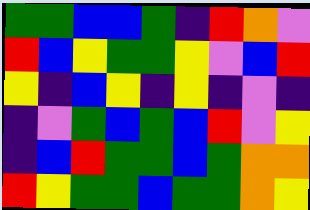[["green", "green", "blue", "blue", "green", "indigo", "red", "orange", "violet"], ["red", "blue", "yellow", "green", "green", "yellow", "violet", "blue", "red"], ["yellow", "indigo", "blue", "yellow", "indigo", "yellow", "indigo", "violet", "indigo"], ["indigo", "violet", "green", "blue", "green", "blue", "red", "violet", "yellow"], ["indigo", "blue", "red", "green", "green", "blue", "green", "orange", "orange"], ["red", "yellow", "green", "green", "blue", "green", "green", "orange", "yellow"]]